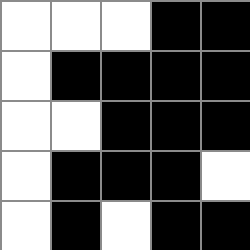[["white", "white", "white", "black", "black"], ["white", "black", "black", "black", "black"], ["white", "white", "black", "black", "black"], ["white", "black", "black", "black", "white"], ["white", "black", "white", "black", "black"]]